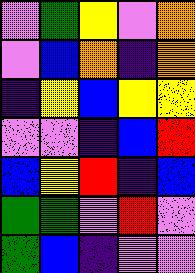[["violet", "green", "yellow", "violet", "orange"], ["violet", "blue", "orange", "indigo", "orange"], ["indigo", "yellow", "blue", "yellow", "yellow"], ["violet", "violet", "indigo", "blue", "red"], ["blue", "yellow", "red", "indigo", "blue"], ["green", "green", "violet", "red", "violet"], ["green", "blue", "indigo", "violet", "violet"]]